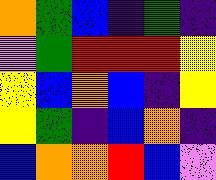[["orange", "green", "blue", "indigo", "green", "indigo"], ["violet", "green", "red", "red", "red", "yellow"], ["yellow", "blue", "orange", "blue", "indigo", "yellow"], ["yellow", "green", "indigo", "blue", "orange", "indigo"], ["blue", "orange", "orange", "red", "blue", "violet"]]